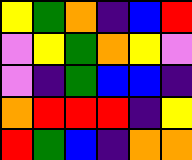[["yellow", "green", "orange", "indigo", "blue", "red"], ["violet", "yellow", "green", "orange", "yellow", "violet"], ["violet", "indigo", "green", "blue", "blue", "indigo"], ["orange", "red", "red", "red", "indigo", "yellow"], ["red", "green", "blue", "indigo", "orange", "orange"]]